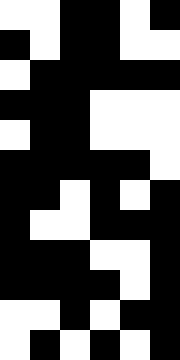[["white", "white", "black", "black", "white", "black"], ["black", "white", "black", "black", "white", "white"], ["white", "black", "black", "black", "black", "black"], ["black", "black", "black", "white", "white", "white"], ["white", "black", "black", "white", "white", "white"], ["black", "black", "black", "black", "black", "white"], ["black", "black", "white", "black", "white", "black"], ["black", "white", "white", "black", "black", "black"], ["black", "black", "black", "white", "white", "black"], ["black", "black", "black", "black", "white", "black"], ["white", "white", "black", "white", "black", "black"], ["white", "black", "white", "black", "white", "black"]]